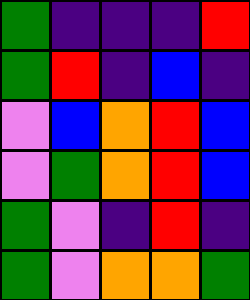[["green", "indigo", "indigo", "indigo", "red"], ["green", "red", "indigo", "blue", "indigo"], ["violet", "blue", "orange", "red", "blue"], ["violet", "green", "orange", "red", "blue"], ["green", "violet", "indigo", "red", "indigo"], ["green", "violet", "orange", "orange", "green"]]